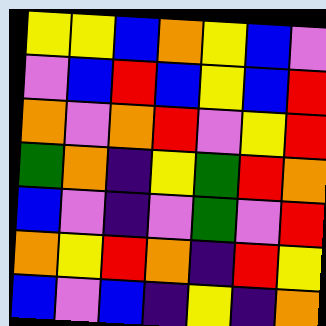[["yellow", "yellow", "blue", "orange", "yellow", "blue", "violet"], ["violet", "blue", "red", "blue", "yellow", "blue", "red"], ["orange", "violet", "orange", "red", "violet", "yellow", "red"], ["green", "orange", "indigo", "yellow", "green", "red", "orange"], ["blue", "violet", "indigo", "violet", "green", "violet", "red"], ["orange", "yellow", "red", "orange", "indigo", "red", "yellow"], ["blue", "violet", "blue", "indigo", "yellow", "indigo", "orange"]]